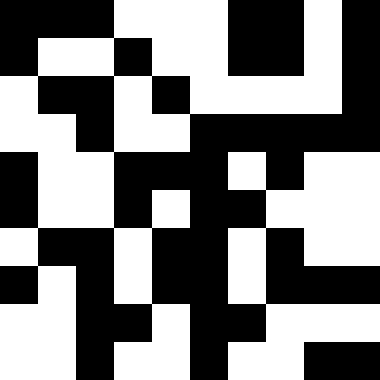[["black", "black", "black", "white", "white", "white", "black", "black", "white", "black"], ["black", "white", "white", "black", "white", "white", "black", "black", "white", "black"], ["white", "black", "black", "white", "black", "white", "white", "white", "white", "black"], ["white", "white", "black", "white", "white", "black", "black", "black", "black", "black"], ["black", "white", "white", "black", "black", "black", "white", "black", "white", "white"], ["black", "white", "white", "black", "white", "black", "black", "white", "white", "white"], ["white", "black", "black", "white", "black", "black", "white", "black", "white", "white"], ["black", "white", "black", "white", "black", "black", "white", "black", "black", "black"], ["white", "white", "black", "black", "white", "black", "black", "white", "white", "white"], ["white", "white", "black", "white", "white", "black", "white", "white", "black", "black"]]